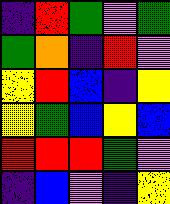[["indigo", "red", "green", "violet", "green"], ["green", "orange", "indigo", "red", "violet"], ["yellow", "red", "blue", "indigo", "yellow"], ["yellow", "green", "blue", "yellow", "blue"], ["red", "red", "red", "green", "violet"], ["indigo", "blue", "violet", "indigo", "yellow"]]